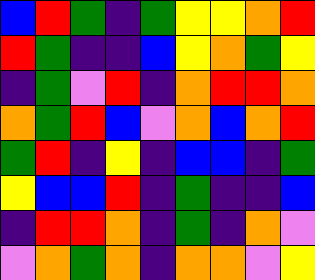[["blue", "red", "green", "indigo", "green", "yellow", "yellow", "orange", "red"], ["red", "green", "indigo", "indigo", "blue", "yellow", "orange", "green", "yellow"], ["indigo", "green", "violet", "red", "indigo", "orange", "red", "red", "orange"], ["orange", "green", "red", "blue", "violet", "orange", "blue", "orange", "red"], ["green", "red", "indigo", "yellow", "indigo", "blue", "blue", "indigo", "green"], ["yellow", "blue", "blue", "red", "indigo", "green", "indigo", "indigo", "blue"], ["indigo", "red", "red", "orange", "indigo", "green", "indigo", "orange", "violet"], ["violet", "orange", "green", "orange", "indigo", "orange", "orange", "violet", "yellow"]]